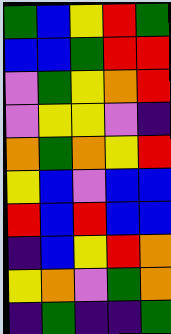[["green", "blue", "yellow", "red", "green"], ["blue", "blue", "green", "red", "red"], ["violet", "green", "yellow", "orange", "red"], ["violet", "yellow", "yellow", "violet", "indigo"], ["orange", "green", "orange", "yellow", "red"], ["yellow", "blue", "violet", "blue", "blue"], ["red", "blue", "red", "blue", "blue"], ["indigo", "blue", "yellow", "red", "orange"], ["yellow", "orange", "violet", "green", "orange"], ["indigo", "green", "indigo", "indigo", "green"]]